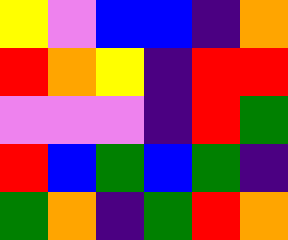[["yellow", "violet", "blue", "blue", "indigo", "orange"], ["red", "orange", "yellow", "indigo", "red", "red"], ["violet", "violet", "violet", "indigo", "red", "green"], ["red", "blue", "green", "blue", "green", "indigo"], ["green", "orange", "indigo", "green", "red", "orange"]]